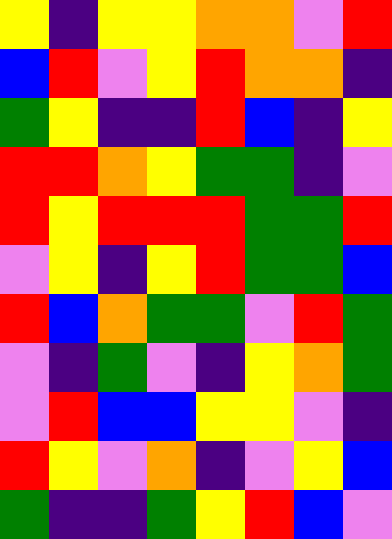[["yellow", "indigo", "yellow", "yellow", "orange", "orange", "violet", "red"], ["blue", "red", "violet", "yellow", "red", "orange", "orange", "indigo"], ["green", "yellow", "indigo", "indigo", "red", "blue", "indigo", "yellow"], ["red", "red", "orange", "yellow", "green", "green", "indigo", "violet"], ["red", "yellow", "red", "red", "red", "green", "green", "red"], ["violet", "yellow", "indigo", "yellow", "red", "green", "green", "blue"], ["red", "blue", "orange", "green", "green", "violet", "red", "green"], ["violet", "indigo", "green", "violet", "indigo", "yellow", "orange", "green"], ["violet", "red", "blue", "blue", "yellow", "yellow", "violet", "indigo"], ["red", "yellow", "violet", "orange", "indigo", "violet", "yellow", "blue"], ["green", "indigo", "indigo", "green", "yellow", "red", "blue", "violet"]]